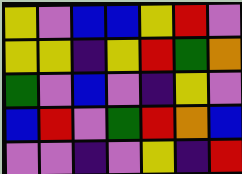[["yellow", "violet", "blue", "blue", "yellow", "red", "violet"], ["yellow", "yellow", "indigo", "yellow", "red", "green", "orange"], ["green", "violet", "blue", "violet", "indigo", "yellow", "violet"], ["blue", "red", "violet", "green", "red", "orange", "blue"], ["violet", "violet", "indigo", "violet", "yellow", "indigo", "red"]]